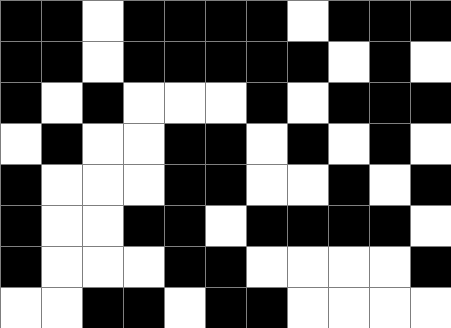[["black", "black", "white", "black", "black", "black", "black", "white", "black", "black", "black"], ["black", "black", "white", "black", "black", "black", "black", "black", "white", "black", "white"], ["black", "white", "black", "white", "white", "white", "black", "white", "black", "black", "black"], ["white", "black", "white", "white", "black", "black", "white", "black", "white", "black", "white"], ["black", "white", "white", "white", "black", "black", "white", "white", "black", "white", "black"], ["black", "white", "white", "black", "black", "white", "black", "black", "black", "black", "white"], ["black", "white", "white", "white", "black", "black", "white", "white", "white", "white", "black"], ["white", "white", "black", "black", "white", "black", "black", "white", "white", "white", "white"]]